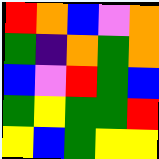[["red", "orange", "blue", "violet", "orange"], ["green", "indigo", "orange", "green", "orange"], ["blue", "violet", "red", "green", "blue"], ["green", "yellow", "green", "green", "red"], ["yellow", "blue", "green", "yellow", "yellow"]]